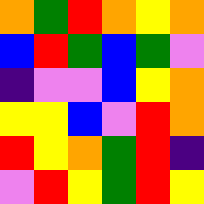[["orange", "green", "red", "orange", "yellow", "orange"], ["blue", "red", "green", "blue", "green", "violet"], ["indigo", "violet", "violet", "blue", "yellow", "orange"], ["yellow", "yellow", "blue", "violet", "red", "orange"], ["red", "yellow", "orange", "green", "red", "indigo"], ["violet", "red", "yellow", "green", "red", "yellow"]]